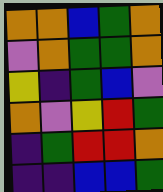[["orange", "orange", "blue", "green", "orange"], ["violet", "orange", "green", "green", "orange"], ["yellow", "indigo", "green", "blue", "violet"], ["orange", "violet", "yellow", "red", "green"], ["indigo", "green", "red", "red", "orange"], ["indigo", "indigo", "blue", "blue", "green"]]